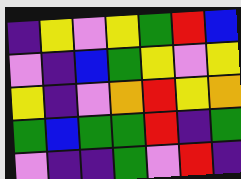[["indigo", "yellow", "violet", "yellow", "green", "red", "blue"], ["violet", "indigo", "blue", "green", "yellow", "violet", "yellow"], ["yellow", "indigo", "violet", "orange", "red", "yellow", "orange"], ["green", "blue", "green", "green", "red", "indigo", "green"], ["violet", "indigo", "indigo", "green", "violet", "red", "indigo"]]